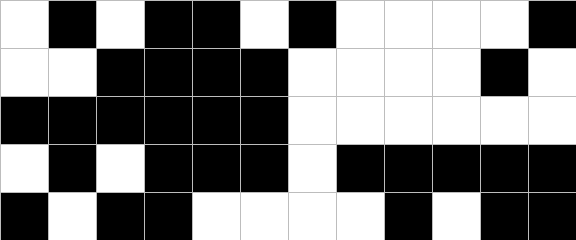[["white", "black", "white", "black", "black", "white", "black", "white", "white", "white", "white", "black"], ["white", "white", "black", "black", "black", "black", "white", "white", "white", "white", "black", "white"], ["black", "black", "black", "black", "black", "black", "white", "white", "white", "white", "white", "white"], ["white", "black", "white", "black", "black", "black", "white", "black", "black", "black", "black", "black"], ["black", "white", "black", "black", "white", "white", "white", "white", "black", "white", "black", "black"]]